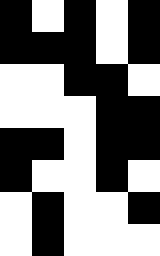[["black", "white", "black", "white", "black"], ["black", "black", "black", "white", "black"], ["white", "white", "black", "black", "white"], ["white", "white", "white", "black", "black"], ["black", "black", "white", "black", "black"], ["black", "white", "white", "black", "white"], ["white", "black", "white", "white", "black"], ["white", "black", "white", "white", "white"]]